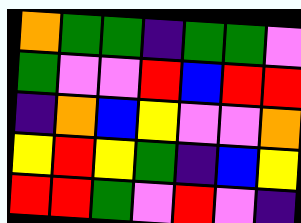[["orange", "green", "green", "indigo", "green", "green", "violet"], ["green", "violet", "violet", "red", "blue", "red", "red"], ["indigo", "orange", "blue", "yellow", "violet", "violet", "orange"], ["yellow", "red", "yellow", "green", "indigo", "blue", "yellow"], ["red", "red", "green", "violet", "red", "violet", "indigo"]]